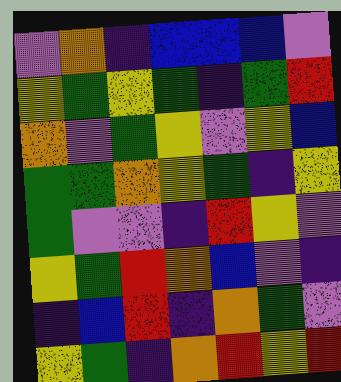[["violet", "orange", "indigo", "blue", "blue", "blue", "violet"], ["yellow", "green", "yellow", "green", "indigo", "green", "red"], ["orange", "violet", "green", "yellow", "violet", "yellow", "blue"], ["green", "green", "orange", "yellow", "green", "indigo", "yellow"], ["green", "violet", "violet", "indigo", "red", "yellow", "violet"], ["yellow", "green", "red", "orange", "blue", "violet", "indigo"], ["indigo", "blue", "red", "indigo", "orange", "green", "violet"], ["yellow", "green", "indigo", "orange", "red", "yellow", "red"]]